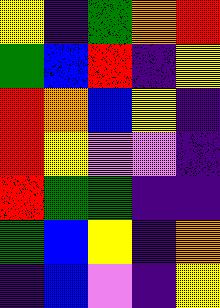[["yellow", "indigo", "green", "orange", "red"], ["green", "blue", "red", "indigo", "yellow"], ["red", "orange", "blue", "yellow", "indigo"], ["red", "yellow", "violet", "violet", "indigo"], ["red", "green", "green", "indigo", "indigo"], ["green", "blue", "yellow", "indigo", "orange"], ["indigo", "blue", "violet", "indigo", "yellow"]]